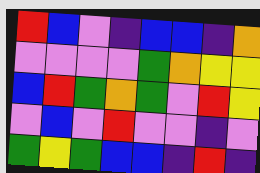[["red", "blue", "violet", "indigo", "blue", "blue", "indigo", "orange"], ["violet", "violet", "violet", "violet", "green", "orange", "yellow", "yellow"], ["blue", "red", "green", "orange", "green", "violet", "red", "yellow"], ["violet", "blue", "violet", "red", "violet", "violet", "indigo", "violet"], ["green", "yellow", "green", "blue", "blue", "indigo", "red", "indigo"]]